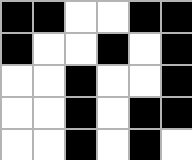[["black", "black", "white", "white", "black", "black"], ["black", "white", "white", "black", "white", "black"], ["white", "white", "black", "white", "white", "black"], ["white", "white", "black", "white", "black", "black"], ["white", "white", "black", "white", "black", "white"]]